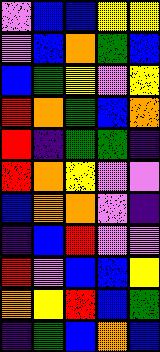[["violet", "blue", "blue", "yellow", "yellow"], ["violet", "blue", "orange", "green", "blue"], ["blue", "green", "yellow", "violet", "yellow"], ["red", "orange", "green", "blue", "orange"], ["red", "indigo", "green", "green", "indigo"], ["red", "orange", "yellow", "violet", "violet"], ["blue", "orange", "orange", "violet", "indigo"], ["indigo", "blue", "red", "violet", "violet"], ["red", "violet", "blue", "blue", "yellow"], ["orange", "yellow", "red", "blue", "green"], ["indigo", "green", "blue", "orange", "blue"]]